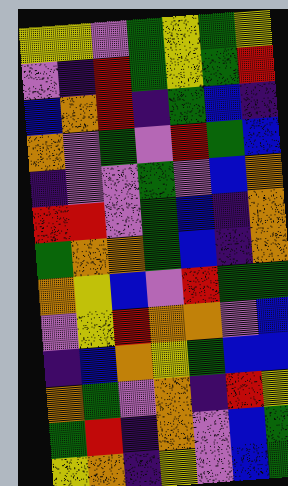[["yellow", "yellow", "violet", "green", "yellow", "green", "yellow"], ["violet", "indigo", "red", "green", "yellow", "green", "red"], ["blue", "orange", "red", "indigo", "green", "blue", "indigo"], ["orange", "violet", "green", "violet", "red", "green", "blue"], ["indigo", "violet", "violet", "green", "violet", "blue", "orange"], ["red", "red", "violet", "green", "blue", "indigo", "orange"], ["green", "orange", "orange", "green", "blue", "indigo", "orange"], ["orange", "yellow", "blue", "violet", "red", "green", "green"], ["violet", "yellow", "red", "orange", "orange", "violet", "blue"], ["indigo", "blue", "orange", "yellow", "green", "blue", "blue"], ["orange", "green", "violet", "orange", "indigo", "red", "yellow"], ["green", "red", "indigo", "orange", "violet", "blue", "green"], ["yellow", "orange", "indigo", "yellow", "violet", "blue", "green"]]